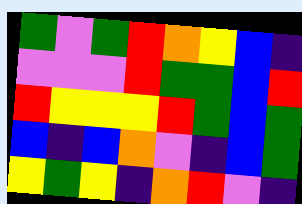[["green", "violet", "green", "red", "orange", "yellow", "blue", "indigo"], ["violet", "violet", "violet", "red", "green", "green", "blue", "red"], ["red", "yellow", "yellow", "yellow", "red", "green", "blue", "green"], ["blue", "indigo", "blue", "orange", "violet", "indigo", "blue", "green"], ["yellow", "green", "yellow", "indigo", "orange", "red", "violet", "indigo"]]